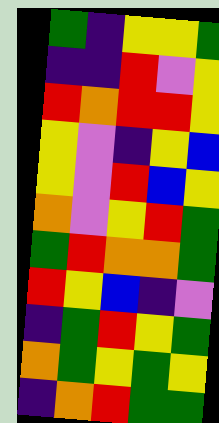[["green", "indigo", "yellow", "yellow", "green"], ["indigo", "indigo", "red", "violet", "yellow"], ["red", "orange", "red", "red", "yellow"], ["yellow", "violet", "indigo", "yellow", "blue"], ["yellow", "violet", "red", "blue", "yellow"], ["orange", "violet", "yellow", "red", "green"], ["green", "red", "orange", "orange", "green"], ["red", "yellow", "blue", "indigo", "violet"], ["indigo", "green", "red", "yellow", "green"], ["orange", "green", "yellow", "green", "yellow"], ["indigo", "orange", "red", "green", "green"]]